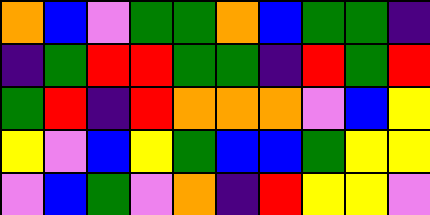[["orange", "blue", "violet", "green", "green", "orange", "blue", "green", "green", "indigo"], ["indigo", "green", "red", "red", "green", "green", "indigo", "red", "green", "red"], ["green", "red", "indigo", "red", "orange", "orange", "orange", "violet", "blue", "yellow"], ["yellow", "violet", "blue", "yellow", "green", "blue", "blue", "green", "yellow", "yellow"], ["violet", "blue", "green", "violet", "orange", "indigo", "red", "yellow", "yellow", "violet"]]